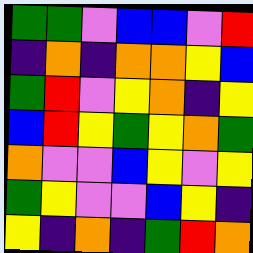[["green", "green", "violet", "blue", "blue", "violet", "red"], ["indigo", "orange", "indigo", "orange", "orange", "yellow", "blue"], ["green", "red", "violet", "yellow", "orange", "indigo", "yellow"], ["blue", "red", "yellow", "green", "yellow", "orange", "green"], ["orange", "violet", "violet", "blue", "yellow", "violet", "yellow"], ["green", "yellow", "violet", "violet", "blue", "yellow", "indigo"], ["yellow", "indigo", "orange", "indigo", "green", "red", "orange"]]